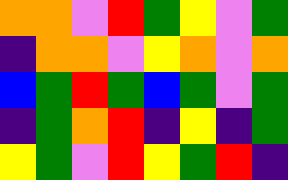[["orange", "orange", "violet", "red", "green", "yellow", "violet", "green"], ["indigo", "orange", "orange", "violet", "yellow", "orange", "violet", "orange"], ["blue", "green", "red", "green", "blue", "green", "violet", "green"], ["indigo", "green", "orange", "red", "indigo", "yellow", "indigo", "green"], ["yellow", "green", "violet", "red", "yellow", "green", "red", "indigo"]]